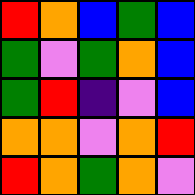[["red", "orange", "blue", "green", "blue"], ["green", "violet", "green", "orange", "blue"], ["green", "red", "indigo", "violet", "blue"], ["orange", "orange", "violet", "orange", "red"], ["red", "orange", "green", "orange", "violet"]]